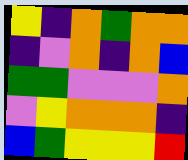[["yellow", "indigo", "orange", "green", "orange", "orange"], ["indigo", "violet", "orange", "indigo", "orange", "blue"], ["green", "green", "violet", "violet", "violet", "orange"], ["violet", "yellow", "orange", "orange", "orange", "indigo"], ["blue", "green", "yellow", "yellow", "yellow", "red"]]